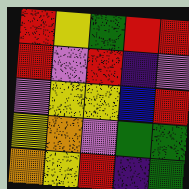[["red", "yellow", "green", "red", "red"], ["red", "violet", "red", "indigo", "violet"], ["violet", "yellow", "yellow", "blue", "red"], ["yellow", "orange", "violet", "green", "green"], ["orange", "yellow", "red", "indigo", "green"]]